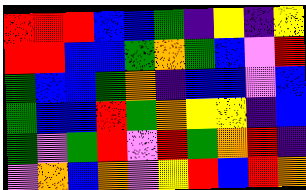[["red", "red", "red", "blue", "blue", "green", "indigo", "yellow", "indigo", "yellow"], ["red", "red", "blue", "blue", "green", "orange", "green", "blue", "violet", "red"], ["green", "blue", "blue", "green", "orange", "indigo", "blue", "blue", "violet", "blue"], ["green", "blue", "blue", "red", "green", "orange", "yellow", "yellow", "indigo", "blue"], ["green", "violet", "green", "red", "violet", "red", "green", "orange", "red", "indigo"], ["violet", "orange", "blue", "orange", "violet", "yellow", "red", "blue", "red", "orange"]]